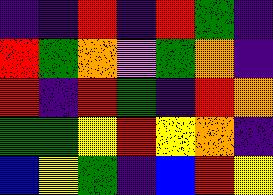[["indigo", "indigo", "red", "indigo", "red", "green", "indigo"], ["red", "green", "orange", "violet", "green", "orange", "indigo"], ["red", "indigo", "red", "green", "indigo", "red", "orange"], ["green", "green", "yellow", "red", "yellow", "orange", "indigo"], ["blue", "yellow", "green", "indigo", "blue", "red", "yellow"]]